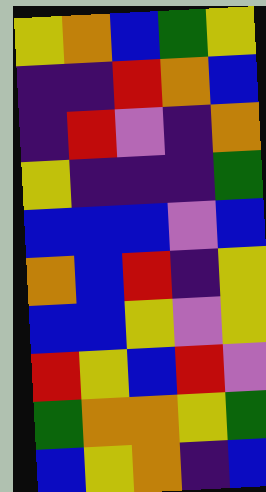[["yellow", "orange", "blue", "green", "yellow"], ["indigo", "indigo", "red", "orange", "blue"], ["indigo", "red", "violet", "indigo", "orange"], ["yellow", "indigo", "indigo", "indigo", "green"], ["blue", "blue", "blue", "violet", "blue"], ["orange", "blue", "red", "indigo", "yellow"], ["blue", "blue", "yellow", "violet", "yellow"], ["red", "yellow", "blue", "red", "violet"], ["green", "orange", "orange", "yellow", "green"], ["blue", "yellow", "orange", "indigo", "blue"]]